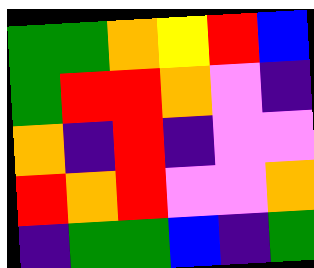[["green", "green", "orange", "yellow", "red", "blue"], ["green", "red", "red", "orange", "violet", "indigo"], ["orange", "indigo", "red", "indigo", "violet", "violet"], ["red", "orange", "red", "violet", "violet", "orange"], ["indigo", "green", "green", "blue", "indigo", "green"]]